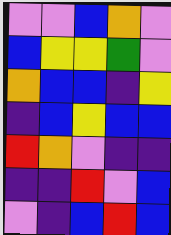[["violet", "violet", "blue", "orange", "violet"], ["blue", "yellow", "yellow", "green", "violet"], ["orange", "blue", "blue", "indigo", "yellow"], ["indigo", "blue", "yellow", "blue", "blue"], ["red", "orange", "violet", "indigo", "indigo"], ["indigo", "indigo", "red", "violet", "blue"], ["violet", "indigo", "blue", "red", "blue"]]